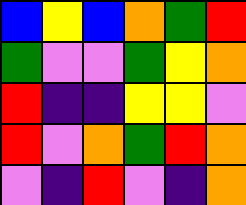[["blue", "yellow", "blue", "orange", "green", "red"], ["green", "violet", "violet", "green", "yellow", "orange"], ["red", "indigo", "indigo", "yellow", "yellow", "violet"], ["red", "violet", "orange", "green", "red", "orange"], ["violet", "indigo", "red", "violet", "indigo", "orange"]]